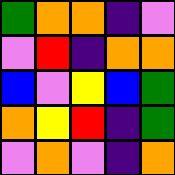[["green", "orange", "orange", "indigo", "violet"], ["violet", "red", "indigo", "orange", "orange"], ["blue", "violet", "yellow", "blue", "green"], ["orange", "yellow", "red", "indigo", "green"], ["violet", "orange", "violet", "indigo", "orange"]]